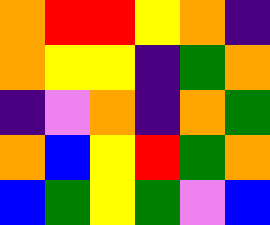[["orange", "red", "red", "yellow", "orange", "indigo"], ["orange", "yellow", "yellow", "indigo", "green", "orange"], ["indigo", "violet", "orange", "indigo", "orange", "green"], ["orange", "blue", "yellow", "red", "green", "orange"], ["blue", "green", "yellow", "green", "violet", "blue"]]